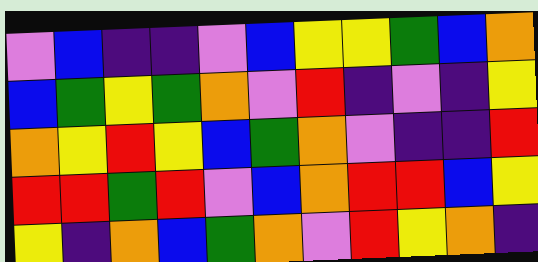[["violet", "blue", "indigo", "indigo", "violet", "blue", "yellow", "yellow", "green", "blue", "orange"], ["blue", "green", "yellow", "green", "orange", "violet", "red", "indigo", "violet", "indigo", "yellow"], ["orange", "yellow", "red", "yellow", "blue", "green", "orange", "violet", "indigo", "indigo", "red"], ["red", "red", "green", "red", "violet", "blue", "orange", "red", "red", "blue", "yellow"], ["yellow", "indigo", "orange", "blue", "green", "orange", "violet", "red", "yellow", "orange", "indigo"]]